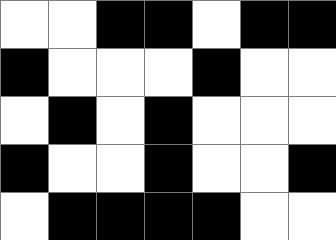[["white", "white", "black", "black", "white", "black", "black"], ["black", "white", "white", "white", "black", "white", "white"], ["white", "black", "white", "black", "white", "white", "white"], ["black", "white", "white", "black", "white", "white", "black"], ["white", "black", "black", "black", "black", "white", "white"]]